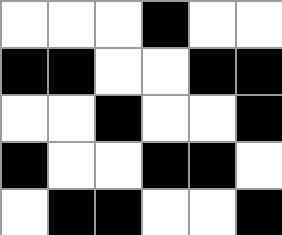[["white", "white", "white", "black", "white", "white"], ["black", "black", "white", "white", "black", "black"], ["white", "white", "black", "white", "white", "black"], ["black", "white", "white", "black", "black", "white"], ["white", "black", "black", "white", "white", "black"]]